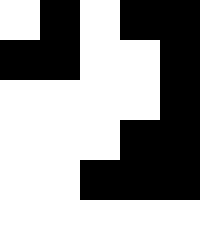[["white", "black", "white", "black", "black"], ["black", "black", "white", "white", "black"], ["white", "white", "white", "white", "black"], ["white", "white", "white", "black", "black"], ["white", "white", "black", "black", "black"], ["white", "white", "white", "white", "white"]]